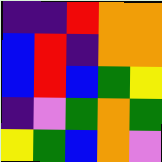[["indigo", "indigo", "red", "orange", "orange"], ["blue", "red", "indigo", "orange", "orange"], ["blue", "red", "blue", "green", "yellow"], ["indigo", "violet", "green", "orange", "green"], ["yellow", "green", "blue", "orange", "violet"]]